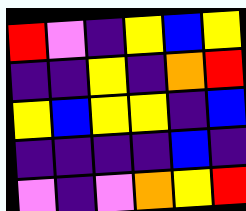[["red", "violet", "indigo", "yellow", "blue", "yellow"], ["indigo", "indigo", "yellow", "indigo", "orange", "red"], ["yellow", "blue", "yellow", "yellow", "indigo", "blue"], ["indigo", "indigo", "indigo", "indigo", "blue", "indigo"], ["violet", "indigo", "violet", "orange", "yellow", "red"]]